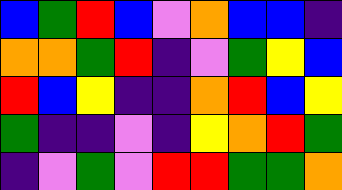[["blue", "green", "red", "blue", "violet", "orange", "blue", "blue", "indigo"], ["orange", "orange", "green", "red", "indigo", "violet", "green", "yellow", "blue"], ["red", "blue", "yellow", "indigo", "indigo", "orange", "red", "blue", "yellow"], ["green", "indigo", "indigo", "violet", "indigo", "yellow", "orange", "red", "green"], ["indigo", "violet", "green", "violet", "red", "red", "green", "green", "orange"]]